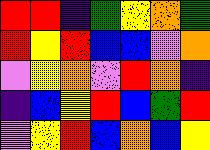[["red", "red", "indigo", "green", "yellow", "orange", "green"], ["red", "yellow", "red", "blue", "blue", "violet", "orange"], ["violet", "yellow", "orange", "violet", "red", "orange", "indigo"], ["indigo", "blue", "yellow", "red", "blue", "green", "red"], ["violet", "yellow", "red", "blue", "orange", "blue", "yellow"]]